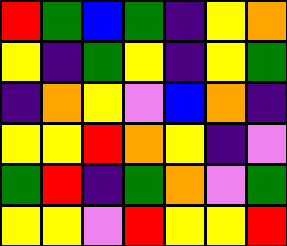[["red", "green", "blue", "green", "indigo", "yellow", "orange"], ["yellow", "indigo", "green", "yellow", "indigo", "yellow", "green"], ["indigo", "orange", "yellow", "violet", "blue", "orange", "indigo"], ["yellow", "yellow", "red", "orange", "yellow", "indigo", "violet"], ["green", "red", "indigo", "green", "orange", "violet", "green"], ["yellow", "yellow", "violet", "red", "yellow", "yellow", "red"]]